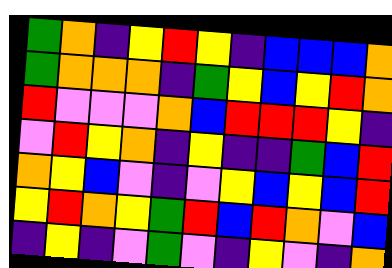[["green", "orange", "indigo", "yellow", "red", "yellow", "indigo", "blue", "blue", "blue", "orange"], ["green", "orange", "orange", "orange", "indigo", "green", "yellow", "blue", "yellow", "red", "orange"], ["red", "violet", "violet", "violet", "orange", "blue", "red", "red", "red", "yellow", "indigo"], ["violet", "red", "yellow", "orange", "indigo", "yellow", "indigo", "indigo", "green", "blue", "red"], ["orange", "yellow", "blue", "violet", "indigo", "violet", "yellow", "blue", "yellow", "blue", "red"], ["yellow", "red", "orange", "yellow", "green", "red", "blue", "red", "orange", "violet", "blue"], ["indigo", "yellow", "indigo", "violet", "green", "violet", "indigo", "yellow", "violet", "indigo", "orange"]]